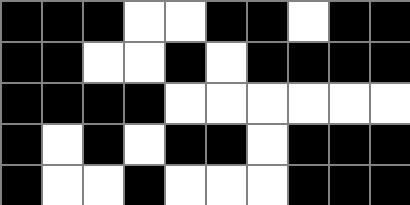[["black", "black", "black", "white", "white", "black", "black", "white", "black", "black"], ["black", "black", "white", "white", "black", "white", "black", "black", "black", "black"], ["black", "black", "black", "black", "white", "white", "white", "white", "white", "white"], ["black", "white", "black", "white", "black", "black", "white", "black", "black", "black"], ["black", "white", "white", "black", "white", "white", "white", "black", "black", "black"]]